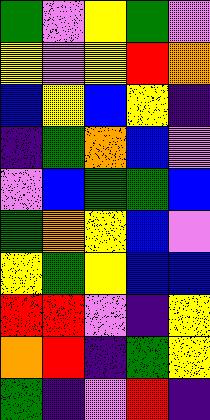[["green", "violet", "yellow", "green", "violet"], ["yellow", "violet", "yellow", "red", "orange"], ["blue", "yellow", "blue", "yellow", "indigo"], ["indigo", "green", "orange", "blue", "violet"], ["violet", "blue", "green", "green", "blue"], ["green", "orange", "yellow", "blue", "violet"], ["yellow", "green", "yellow", "blue", "blue"], ["red", "red", "violet", "indigo", "yellow"], ["orange", "red", "indigo", "green", "yellow"], ["green", "indigo", "violet", "red", "indigo"]]